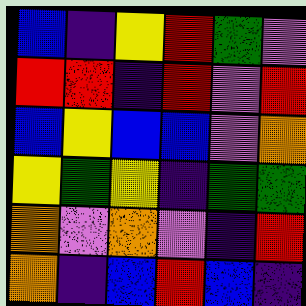[["blue", "indigo", "yellow", "red", "green", "violet"], ["red", "red", "indigo", "red", "violet", "red"], ["blue", "yellow", "blue", "blue", "violet", "orange"], ["yellow", "green", "yellow", "indigo", "green", "green"], ["orange", "violet", "orange", "violet", "indigo", "red"], ["orange", "indigo", "blue", "red", "blue", "indigo"]]